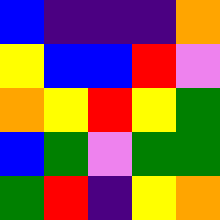[["blue", "indigo", "indigo", "indigo", "orange"], ["yellow", "blue", "blue", "red", "violet"], ["orange", "yellow", "red", "yellow", "green"], ["blue", "green", "violet", "green", "green"], ["green", "red", "indigo", "yellow", "orange"]]